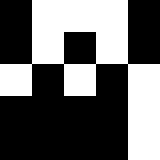[["black", "white", "white", "white", "black"], ["black", "white", "black", "white", "black"], ["white", "black", "white", "black", "white"], ["black", "black", "black", "black", "white"], ["black", "black", "black", "black", "white"]]